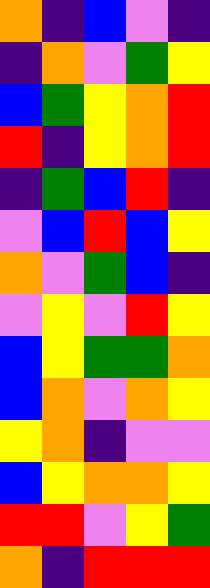[["orange", "indigo", "blue", "violet", "indigo"], ["indigo", "orange", "violet", "green", "yellow"], ["blue", "green", "yellow", "orange", "red"], ["red", "indigo", "yellow", "orange", "red"], ["indigo", "green", "blue", "red", "indigo"], ["violet", "blue", "red", "blue", "yellow"], ["orange", "violet", "green", "blue", "indigo"], ["violet", "yellow", "violet", "red", "yellow"], ["blue", "yellow", "green", "green", "orange"], ["blue", "orange", "violet", "orange", "yellow"], ["yellow", "orange", "indigo", "violet", "violet"], ["blue", "yellow", "orange", "orange", "yellow"], ["red", "red", "violet", "yellow", "green"], ["orange", "indigo", "red", "red", "red"]]